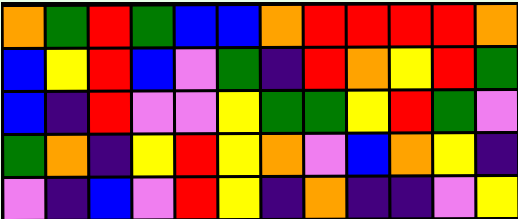[["orange", "green", "red", "green", "blue", "blue", "orange", "red", "red", "red", "red", "orange"], ["blue", "yellow", "red", "blue", "violet", "green", "indigo", "red", "orange", "yellow", "red", "green"], ["blue", "indigo", "red", "violet", "violet", "yellow", "green", "green", "yellow", "red", "green", "violet"], ["green", "orange", "indigo", "yellow", "red", "yellow", "orange", "violet", "blue", "orange", "yellow", "indigo"], ["violet", "indigo", "blue", "violet", "red", "yellow", "indigo", "orange", "indigo", "indigo", "violet", "yellow"]]